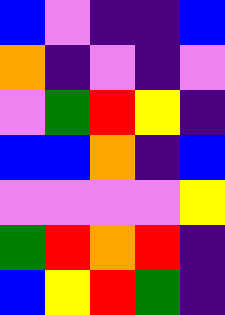[["blue", "violet", "indigo", "indigo", "blue"], ["orange", "indigo", "violet", "indigo", "violet"], ["violet", "green", "red", "yellow", "indigo"], ["blue", "blue", "orange", "indigo", "blue"], ["violet", "violet", "violet", "violet", "yellow"], ["green", "red", "orange", "red", "indigo"], ["blue", "yellow", "red", "green", "indigo"]]